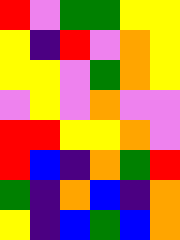[["red", "violet", "green", "green", "yellow", "yellow"], ["yellow", "indigo", "red", "violet", "orange", "yellow"], ["yellow", "yellow", "violet", "green", "orange", "yellow"], ["violet", "yellow", "violet", "orange", "violet", "violet"], ["red", "red", "yellow", "yellow", "orange", "violet"], ["red", "blue", "indigo", "orange", "green", "red"], ["green", "indigo", "orange", "blue", "indigo", "orange"], ["yellow", "indigo", "blue", "green", "blue", "orange"]]